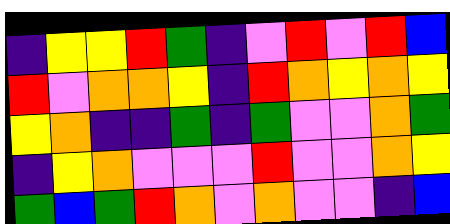[["indigo", "yellow", "yellow", "red", "green", "indigo", "violet", "red", "violet", "red", "blue"], ["red", "violet", "orange", "orange", "yellow", "indigo", "red", "orange", "yellow", "orange", "yellow"], ["yellow", "orange", "indigo", "indigo", "green", "indigo", "green", "violet", "violet", "orange", "green"], ["indigo", "yellow", "orange", "violet", "violet", "violet", "red", "violet", "violet", "orange", "yellow"], ["green", "blue", "green", "red", "orange", "violet", "orange", "violet", "violet", "indigo", "blue"]]